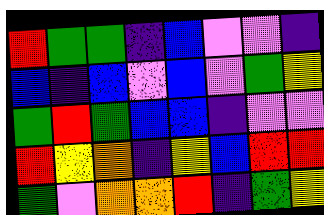[["red", "green", "green", "indigo", "blue", "violet", "violet", "indigo"], ["blue", "indigo", "blue", "violet", "blue", "violet", "green", "yellow"], ["green", "red", "green", "blue", "blue", "indigo", "violet", "violet"], ["red", "yellow", "orange", "indigo", "yellow", "blue", "red", "red"], ["green", "violet", "orange", "orange", "red", "indigo", "green", "yellow"]]